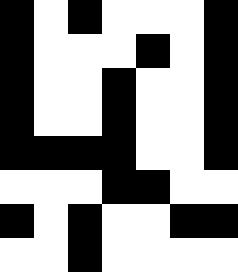[["black", "white", "black", "white", "white", "white", "black"], ["black", "white", "white", "white", "black", "white", "black"], ["black", "white", "white", "black", "white", "white", "black"], ["black", "white", "white", "black", "white", "white", "black"], ["black", "black", "black", "black", "white", "white", "black"], ["white", "white", "white", "black", "black", "white", "white"], ["black", "white", "black", "white", "white", "black", "black"], ["white", "white", "black", "white", "white", "white", "white"]]